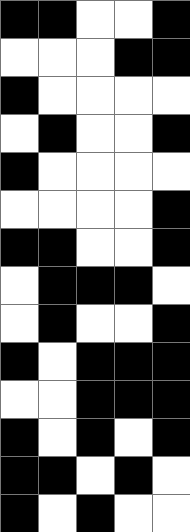[["black", "black", "white", "white", "black"], ["white", "white", "white", "black", "black"], ["black", "white", "white", "white", "white"], ["white", "black", "white", "white", "black"], ["black", "white", "white", "white", "white"], ["white", "white", "white", "white", "black"], ["black", "black", "white", "white", "black"], ["white", "black", "black", "black", "white"], ["white", "black", "white", "white", "black"], ["black", "white", "black", "black", "black"], ["white", "white", "black", "black", "black"], ["black", "white", "black", "white", "black"], ["black", "black", "white", "black", "white"], ["black", "white", "black", "white", "white"]]